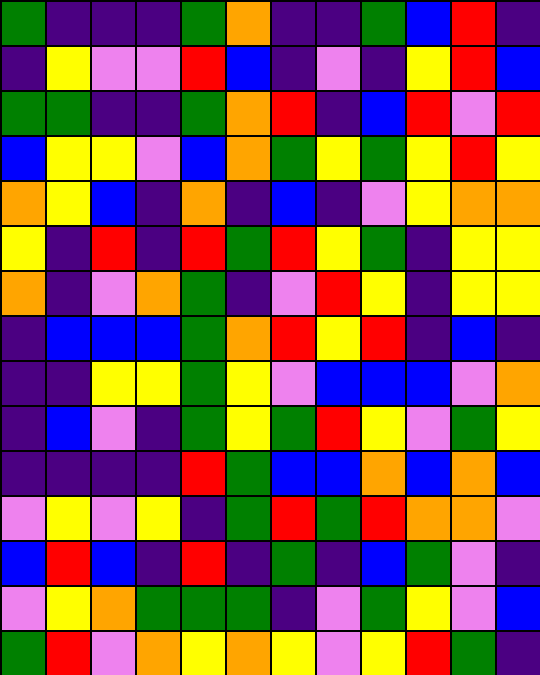[["green", "indigo", "indigo", "indigo", "green", "orange", "indigo", "indigo", "green", "blue", "red", "indigo"], ["indigo", "yellow", "violet", "violet", "red", "blue", "indigo", "violet", "indigo", "yellow", "red", "blue"], ["green", "green", "indigo", "indigo", "green", "orange", "red", "indigo", "blue", "red", "violet", "red"], ["blue", "yellow", "yellow", "violet", "blue", "orange", "green", "yellow", "green", "yellow", "red", "yellow"], ["orange", "yellow", "blue", "indigo", "orange", "indigo", "blue", "indigo", "violet", "yellow", "orange", "orange"], ["yellow", "indigo", "red", "indigo", "red", "green", "red", "yellow", "green", "indigo", "yellow", "yellow"], ["orange", "indigo", "violet", "orange", "green", "indigo", "violet", "red", "yellow", "indigo", "yellow", "yellow"], ["indigo", "blue", "blue", "blue", "green", "orange", "red", "yellow", "red", "indigo", "blue", "indigo"], ["indigo", "indigo", "yellow", "yellow", "green", "yellow", "violet", "blue", "blue", "blue", "violet", "orange"], ["indigo", "blue", "violet", "indigo", "green", "yellow", "green", "red", "yellow", "violet", "green", "yellow"], ["indigo", "indigo", "indigo", "indigo", "red", "green", "blue", "blue", "orange", "blue", "orange", "blue"], ["violet", "yellow", "violet", "yellow", "indigo", "green", "red", "green", "red", "orange", "orange", "violet"], ["blue", "red", "blue", "indigo", "red", "indigo", "green", "indigo", "blue", "green", "violet", "indigo"], ["violet", "yellow", "orange", "green", "green", "green", "indigo", "violet", "green", "yellow", "violet", "blue"], ["green", "red", "violet", "orange", "yellow", "orange", "yellow", "violet", "yellow", "red", "green", "indigo"]]